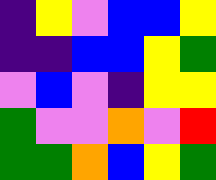[["indigo", "yellow", "violet", "blue", "blue", "yellow"], ["indigo", "indigo", "blue", "blue", "yellow", "green"], ["violet", "blue", "violet", "indigo", "yellow", "yellow"], ["green", "violet", "violet", "orange", "violet", "red"], ["green", "green", "orange", "blue", "yellow", "green"]]